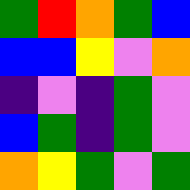[["green", "red", "orange", "green", "blue"], ["blue", "blue", "yellow", "violet", "orange"], ["indigo", "violet", "indigo", "green", "violet"], ["blue", "green", "indigo", "green", "violet"], ["orange", "yellow", "green", "violet", "green"]]